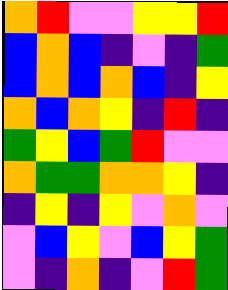[["orange", "red", "violet", "violet", "yellow", "yellow", "red"], ["blue", "orange", "blue", "indigo", "violet", "indigo", "green"], ["blue", "orange", "blue", "orange", "blue", "indigo", "yellow"], ["orange", "blue", "orange", "yellow", "indigo", "red", "indigo"], ["green", "yellow", "blue", "green", "red", "violet", "violet"], ["orange", "green", "green", "orange", "orange", "yellow", "indigo"], ["indigo", "yellow", "indigo", "yellow", "violet", "orange", "violet"], ["violet", "blue", "yellow", "violet", "blue", "yellow", "green"], ["violet", "indigo", "orange", "indigo", "violet", "red", "green"]]